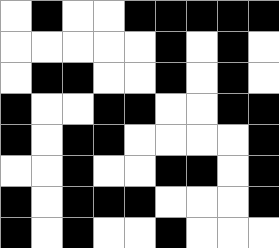[["white", "black", "white", "white", "black", "black", "black", "black", "black"], ["white", "white", "white", "white", "white", "black", "white", "black", "white"], ["white", "black", "black", "white", "white", "black", "white", "black", "white"], ["black", "white", "white", "black", "black", "white", "white", "black", "black"], ["black", "white", "black", "black", "white", "white", "white", "white", "black"], ["white", "white", "black", "white", "white", "black", "black", "white", "black"], ["black", "white", "black", "black", "black", "white", "white", "white", "black"], ["black", "white", "black", "white", "white", "black", "white", "white", "white"]]